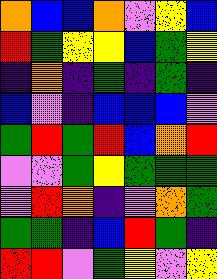[["orange", "blue", "blue", "orange", "violet", "yellow", "blue"], ["red", "green", "yellow", "yellow", "blue", "green", "yellow"], ["indigo", "orange", "indigo", "green", "indigo", "green", "indigo"], ["blue", "violet", "indigo", "blue", "blue", "blue", "violet"], ["green", "red", "green", "red", "blue", "orange", "red"], ["violet", "violet", "green", "yellow", "green", "green", "green"], ["violet", "red", "orange", "indigo", "violet", "orange", "green"], ["green", "green", "indigo", "blue", "red", "green", "indigo"], ["red", "red", "violet", "green", "yellow", "violet", "yellow"]]